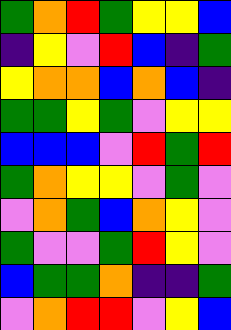[["green", "orange", "red", "green", "yellow", "yellow", "blue"], ["indigo", "yellow", "violet", "red", "blue", "indigo", "green"], ["yellow", "orange", "orange", "blue", "orange", "blue", "indigo"], ["green", "green", "yellow", "green", "violet", "yellow", "yellow"], ["blue", "blue", "blue", "violet", "red", "green", "red"], ["green", "orange", "yellow", "yellow", "violet", "green", "violet"], ["violet", "orange", "green", "blue", "orange", "yellow", "violet"], ["green", "violet", "violet", "green", "red", "yellow", "violet"], ["blue", "green", "green", "orange", "indigo", "indigo", "green"], ["violet", "orange", "red", "red", "violet", "yellow", "blue"]]